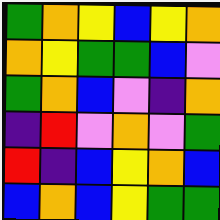[["green", "orange", "yellow", "blue", "yellow", "orange"], ["orange", "yellow", "green", "green", "blue", "violet"], ["green", "orange", "blue", "violet", "indigo", "orange"], ["indigo", "red", "violet", "orange", "violet", "green"], ["red", "indigo", "blue", "yellow", "orange", "blue"], ["blue", "orange", "blue", "yellow", "green", "green"]]